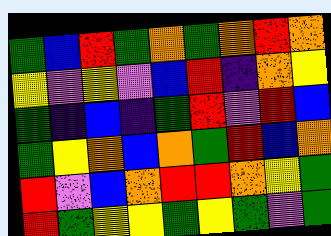[["green", "blue", "red", "green", "orange", "green", "orange", "red", "orange"], ["yellow", "violet", "yellow", "violet", "blue", "red", "indigo", "orange", "yellow"], ["green", "indigo", "blue", "indigo", "green", "red", "violet", "red", "blue"], ["green", "yellow", "orange", "blue", "orange", "green", "red", "blue", "orange"], ["red", "violet", "blue", "orange", "red", "red", "orange", "yellow", "green"], ["red", "green", "yellow", "yellow", "green", "yellow", "green", "violet", "green"]]